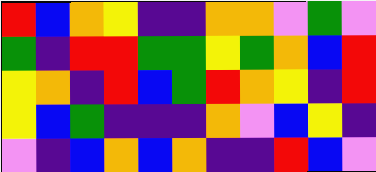[["red", "blue", "orange", "yellow", "indigo", "indigo", "orange", "orange", "violet", "green", "violet"], ["green", "indigo", "red", "red", "green", "green", "yellow", "green", "orange", "blue", "red"], ["yellow", "orange", "indigo", "red", "blue", "green", "red", "orange", "yellow", "indigo", "red"], ["yellow", "blue", "green", "indigo", "indigo", "indigo", "orange", "violet", "blue", "yellow", "indigo"], ["violet", "indigo", "blue", "orange", "blue", "orange", "indigo", "indigo", "red", "blue", "violet"]]